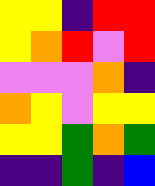[["yellow", "yellow", "indigo", "red", "red"], ["yellow", "orange", "red", "violet", "red"], ["violet", "violet", "violet", "orange", "indigo"], ["orange", "yellow", "violet", "yellow", "yellow"], ["yellow", "yellow", "green", "orange", "green"], ["indigo", "indigo", "green", "indigo", "blue"]]